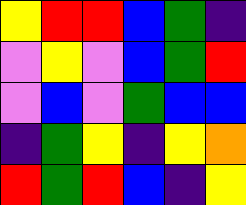[["yellow", "red", "red", "blue", "green", "indigo"], ["violet", "yellow", "violet", "blue", "green", "red"], ["violet", "blue", "violet", "green", "blue", "blue"], ["indigo", "green", "yellow", "indigo", "yellow", "orange"], ["red", "green", "red", "blue", "indigo", "yellow"]]